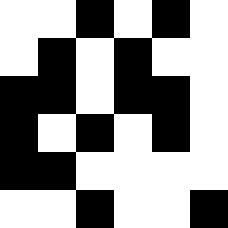[["white", "white", "black", "white", "black", "white"], ["white", "black", "white", "black", "white", "white"], ["black", "black", "white", "black", "black", "white"], ["black", "white", "black", "white", "black", "white"], ["black", "black", "white", "white", "white", "white"], ["white", "white", "black", "white", "white", "black"]]